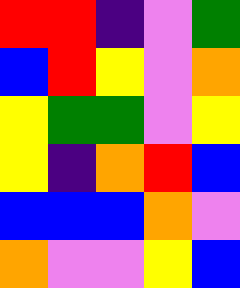[["red", "red", "indigo", "violet", "green"], ["blue", "red", "yellow", "violet", "orange"], ["yellow", "green", "green", "violet", "yellow"], ["yellow", "indigo", "orange", "red", "blue"], ["blue", "blue", "blue", "orange", "violet"], ["orange", "violet", "violet", "yellow", "blue"]]